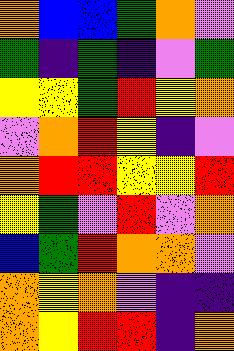[["orange", "blue", "blue", "green", "orange", "violet"], ["green", "indigo", "green", "indigo", "violet", "green"], ["yellow", "yellow", "green", "red", "yellow", "orange"], ["violet", "orange", "red", "yellow", "indigo", "violet"], ["orange", "red", "red", "yellow", "yellow", "red"], ["yellow", "green", "violet", "red", "violet", "orange"], ["blue", "green", "red", "orange", "orange", "violet"], ["orange", "yellow", "orange", "violet", "indigo", "indigo"], ["orange", "yellow", "red", "red", "indigo", "orange"]]